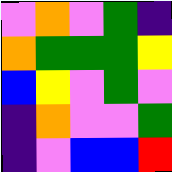[["violet", "orange", "violet", "green", "indigo"], ["orange", "green", "green", "green", "yellow"], ["blue", "yellow", "violet", "green", "violet"], ["indigo", "orange", "violet", "violet", "green"], ["indigo", "violet", "blue", "blue", "red"]]